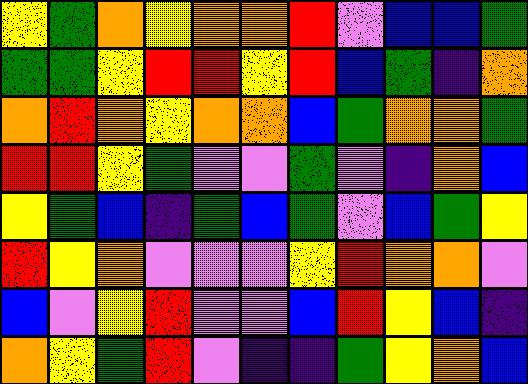[["yellow", "green", "orange", "yellow", "orange", "orange", "red", "violet", "blue", "blue", "green"], ["green", "green", "yellow", "red", "red", "yellow", "red", "blue", "green", "indigo", "orange"], ["orange", "red", "orange", "yellow", "orange", "orange", "blue", "green", "orange", "orange", "green"], ["red", "red", "yellow", "green", "violet", "violet", "green", "violet", "indigo", "orange", "blue"], ["yellow", "green", "blue", "indigo", "green", "blue", "green", "violet", "blue", "green", "yellow"], ["red", "yellow", "orange", "violet", "violet", "violet", "yellow", "red", "orange", "orange", "violet"], ["blue", "violet", "yellow", "red", "violet", "violet", "blue", "red", "yellow", "blue", "indigo"], ["orange", "yellow", "green", "red", "violet", "indigo", "indigo", "green", "yellow", "orange", "blue"]]